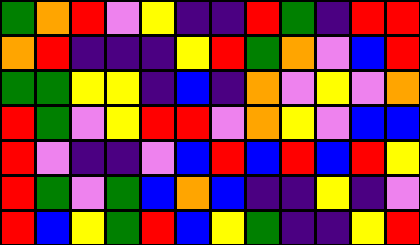[["green", "orange", "red", "violet", "yellow", "indigo", "indigo", "red", "green", "indigo", "red", "red"], ["orange", "red", "indigo", "indigo", "indigo", "yellow", "red", "green", "orange", "violet", "blue", "red"], ["green", "green", "yellow", "yellow", "indigo", "blue", "indigo", "orange", "violet", "yellow", "violet", "orange"], ["red", "green", "violet", "yellow", "red", "red", "violet", "orange", "yellow", "violet", "blue", "blue"], ["red", "violet", "indigo", "indigo", "violet", "blue", "red", "blue", "red", "blue", "red", "yellow"], ["red", "green", "violet", "green", "blue", "orange", "blue", "indigo", "indigo", "yellow", "indigo", "violet"], ["red", "blue", "yellow", "green", "red", "blue", "yellow", "green", "indigo", "indigo", "yellow", "red"]]